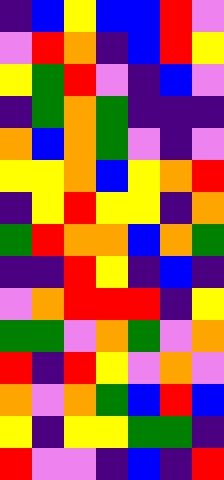[["indigo", "blue", "yellow", "blue", "blue", "red", "violet"], ["violet", "red", "orange", "indigo", "blue", "red", "yellow"], ["yellow", "green", "red", "violet", "indigo", "blue", "violet"], ["indigo", "green", "orange", "green", "indigo", "indigo", "indigo"], ["orange", "blue", "orange", "green", "violet", "indigo", "violet"], ["yellow", "yellow", "orange", "blue", "yellow", "orange", "red"], ["indigo", "yellow", "red", "yellow", "yellow", "indigo", "orange"], ["green", "red", "orange", "orange", "blue", "orange", "green"], ["indigo", "indigo", "red", "yellow", "indigo", "blue", "indigo"], ["violet", "orange", "red", "red", "red", "indigo", "yellow"], ["green", "green", "violet", "orange", "green", "violet", "orange"], ["red", "indigo", "red", "yellow", "violet", "orange", "violet"], ["orange", "violet", "orange", "green", "blue", "red", "blue"], ["yellow", "indigo", "yellow", "yellow", "green", "green", "indigo"], ["red", "violet", "violet", "indigo", "blue", "indigo", "red"]]